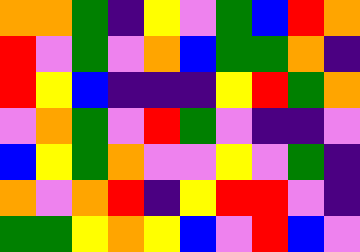[["orange", "orange", "green", "indigo", "yellow", "violet", "green", "blue", "red", "orange"], ["red", "violet", "green", "violet", "orange", "blue", "green", "green", "orange", "indigo"], ["red", "yellow", "blue", "indigo", "indigo", "indigo", "yellow", "red", "green", "orange"], ["violet", "orange", "green", "violet", "red", "green", "violet", "indigo", "indigo", "violet"], ["blue", "yellow", "green", "orange", "violet", "violet", "yellow", "violet", "green", "indigo"], ["orange", "violet", "orange", "red", "indigo", "yellow", "red", "red", "violet", "indigo"], ["green", "green", "yellow", "orange", "yellow", "blue", "violet", "red", "blue", "violet"]]